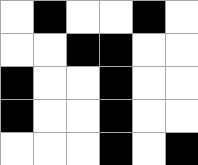[["white", "black", "white", "white", "black", "white"], ["white", "white", "black", "black", "white", "white"], ["black", "white", "white", "black", "white", "white"], ["black", "white", "white", "black", "white", "white"], ["white", "white", "white", "black", "white", "black"]]